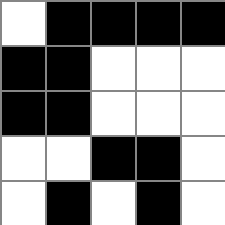[["white", "black", "black", "black", "black"], ["black", "black", "white", "white", "white"], ["black", "black", "white", "white", "white"], ["white", "white", "black", "black", "white"], ["white", "black", "white", "black", "white"]]